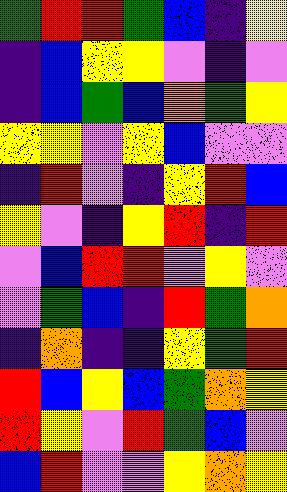[["green", "red", "red", "green", "blue", "indigo", "yellow"], ["indigo", "blue", "yellow", "yellow", "violet", "indigo", "violet"], ["indigo", "blue", "green", "blue", "orange", "green", "yellow"], ["yellow", "yellow", "violet", "yellow", "blue", "violet", "violet"], ["indigo", "red", "violet", "indigo", "yellow", "red", "blue"], ["yellow", "violet", "indigo", "yellow", "red", "indigo", "red"], ["violet", "blue", "red", "red", "violet", "yellow", "violet"], ["violet", "green", "blue", "indigo", "red", "green", "orange"], ["indigo", "orange", "indigo", "indigo", "yellow", "green", "red"], ["red", "blue", "yellow", "blue", "green", "orange", "yellow"], ["red", "yellow", "violet", "red", "green", "blue", "violet"], ["blue", "red", "violet", "violet", "yellow", "orange", "yellow"]]